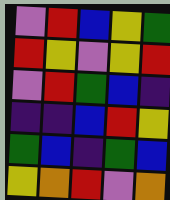[["violet", "red", "blue", "yellow", "green"], ["red", "yellow", "violet", "yellow", "red"], ["violet", "red", "green", "blue", "indigo"], ["indigo", "indigo", "blue", "red", "yellow"], ["green", "blue", "indigo", "green", "blue"], ["yellow", "orange", "red", "violet", "orange"]]